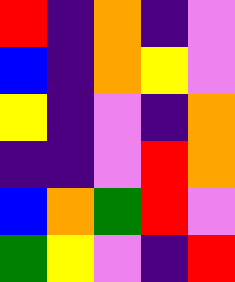[["red", "indigo", "orange", "indigo", "violet"], ["blue", "indigo", "orange", "yellow", "violet"], ["yellow", "indigo", "violet", "indigo", "orange"], ["indigo", "indigo", "violet", "red", "orange"], ["blue", "orange", "green", "red", "violet"], ["green", "yellow", "violet", "indigo", "red"]]